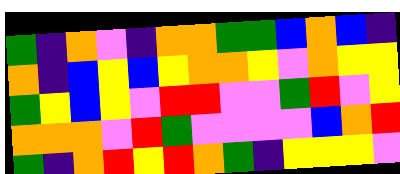[["green", "indigo", "orange", "violet", "indigo", "orange", "orange", "green", "green", "blue", "orange", "blue", "indigo"], ["orange", "indigo", "blue", "yellow", "blue", "yellow", "orange", "orange", "yellow", "violet", "orange", "yellow", "yellow"], ["green", "yellow", "blue", "yellow", "violet", "red", "red", "violet", "violet", "green", "red", "violet", "yellow"], ["orange", "orange", "orange", "violet", "red", "green", "violet", "violet", "violet", "violet", "blue", "orange", "red"], ["green", "indigo", "orange", "red", "yellow", "red", "orange", "green", "indigo", "yellow", "yellow", "yellow", "violet"]]